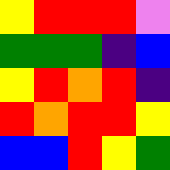[["yellow", "red", "red", "red", "violet"], ["green", "green", "green", "indigo", "blue"], ["yellow", "red", "orange", "red", "indigo"], ["red", "orange", "red", "red", "yellow"], ["blue", "blue", "red", "yellow", "green"]]